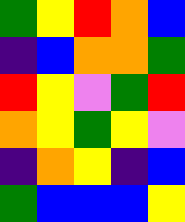[["green", "yellow", "red", "orange", "blue"], ["indigo", "blue", "orange", "orange", "green"], ["red", "yellow", "violet", "green", "red"], ["orange", "yellow", "green", "yellow", "violet"], ["indigo", "orange", "yellow", "indigo", "blue"], ["green", "blue", "blue", "blue", "yellow"]]